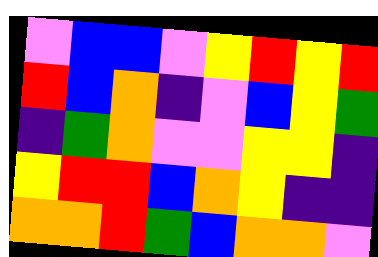[["violet", "blue", "blue", "violet", "yellow", "red", "yellow", "red"], ["red", "blue", "orange", "indigo", "violet", "blue", "yellow", "green"], ["indigo", "green", "orange", "violet", "violet", "yellow", "yellow", "indigo"], ["yellow", "red", "red", "blue", "orange", "yellow", "indigo", "indigo"], ["orange", "orange", "red", "green", "blue", "orange", "orange", "violet"]]